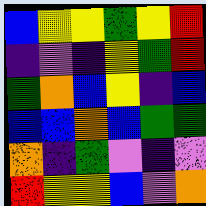[["blue", "yellow", "yellow", "green", "yellow", "red"], ["indigo", "violet", "indigo", "yellow", "green", "red"], ["green", "orange", "blue", "yellow", "indigo", "blue"], ["blue", "blue", "orange", "blue", "green", "green"], ["orange", "indigo", "green", "violet", "indigo", "violet"], ["red", "yellow", "yellow", "blue", "violet", "orange"]]